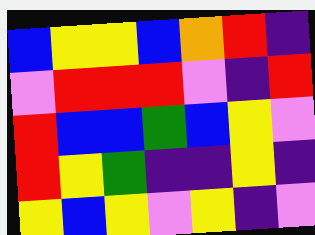[["blue", "yellow", "yellow", "blue", "orange", "red", "indigo"], ["violet", "red", "red", "red", "violet", "indigo", "red"], ["red", "blue", "blue", "green", "blue", "yellow", "violet"], ["red", "yellow", "green", "indigo", "indigo", "yellow", "indigo"], ["yellow", "blue", "yellow", "violet", "yellow", "indigo", "violet"]]